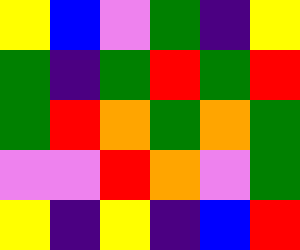[["yellow", "blue", "violet", "green", "indigo", "yellow"], ["green", "indigo", "green", "red", "green", "red"], ["green", "red", "orange", "green", "orange", "green"], ["violet", "violet", "red", "orange", "violet", "green"], ["yellow", "indigo", "yellow", "indigo", "blue", "red"]]